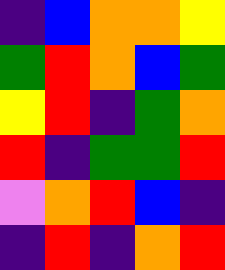[["indigo", "blue", "orange", "orange", "yellow"], ["green", "red", "orange", "blue", "green"], ["yellow", "red", "indigo", "green", "orange"], ["red", "indigo", "green", "green", "red"], ["violet", "orange", "red", "blue", "indigo"], ["indigo", "red", "indigo", "orange", "red"]]